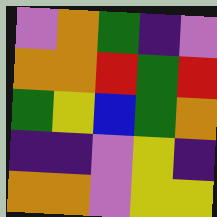[["violet", "orange", "green", "indigo", "violet"], ["orange", "orange", "red", "green", "red"], ["green", "yellow", "blue", "green", "orange"], ["indigo", "indigo", "violet", "yellow", "indigo"], ["orange", "orange", "violet", "yellow", "yellow"]]